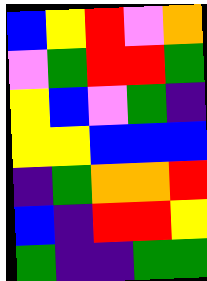[["blue", "yellow", "red", "violet", "orange"], ["violet", "green", "red", "red", "green"], ["yellow", "blue", "violet", "green", "indigo"], ["yellow", "yellow", "blue", "blue", "blue"], ["indigo", "green", "orange", "orange", "red"], ["blue", "indigo", "red", "red", "yellow"], ["green", "indigo", "indigo", "green", "green"]]